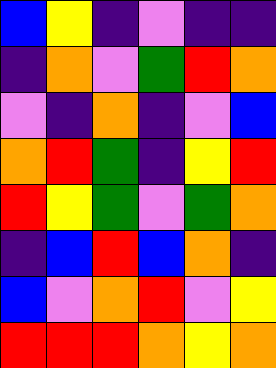[["blue", "yellow", "indigo", "violet", "indigo", "indigo"], ["indigo", "orange", "violet", "green", "red", "orange"], ["violet", "indigo", "orange", "indigo", "violet", "blue"], ["orange", "red", "green", "indigo", "yellow", "red"], ["red", "yellow", "green", "violet", "green", "orange"], ["indigo", "blue", "red", "blue", "orange", "indigo"], ["blue", "violet", "orange", "red", "violet", "yellow"], ["red", "red", "red", "orange", "yellow", "orange"]]